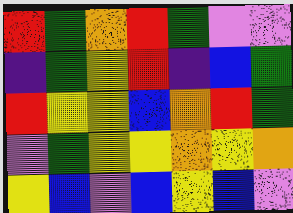[["red", "green", "orange", "red", "green", "violet", "violet"], ["indigo", "green", "yellow", "red", "indigo", "blue", "green"], ["red", "yellow", "yellow", "blue", "orange", "red", "green"], ["violet", "green", "yellow", "yellow", "orange", "yellow", "orange"], ["yellow", "blue", "violet", "blue", "yellow", "blue", "violet"]]